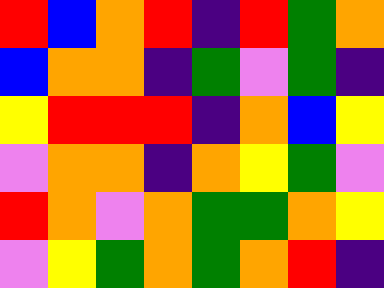[["red", "blue", "orange", "red", "indigo", "red", "green", "orange"], ["blue", "orange", "orange", "indigo", "green", "violet", "green", "indigo"], ["yellow", "red", "red", "red", "indigo", "orange", "blue", "yellow"], ["violet", "orange", "orange", "indigo", "orange", "yellow", "green", "violet"], ["red", "orange", "violet", "orange", "green", "green", "orange", "yellow"], ["violet", "yellow", "green", "orange", "green", "orange", "red", "indigo"]]